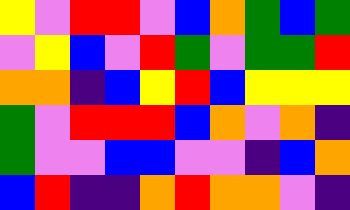[["yellow", "violet", "red", "red", "violet", "blue", "orange", "green", "blue", "green"], ["violet", "yellow", "blue", "violet", "red", "green", "violet", "green", "green", "red"], ["orange", "orange", "indigo", "blue", "yellow", "red", "blue", "yellow", "yellow", "yellow"], ["green", "violet", "red", "red", "red", "blue", "orange", "violet", "orange", "indigo"], ["green", "violet", "violet", "blue", "blue", "violet", "violet", "indigo", "blue", "orange"], ["blue", "red", "indigo", "indigo", "orange", "red", "orange", "orange", "violet", "indigo"]]